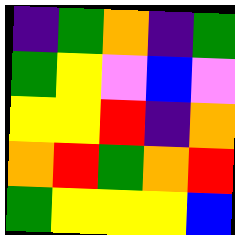[["indigo", "green", "orange", "indigo", "green"], ["green", "yellow", "violet", "blue", "violet"], ["yellow", "yellow", "red", "indigo", "orange"], ["orange", "red", "green", "orange", "red"], ["green", "yellow", "yellow", "yellow", "blue"]]